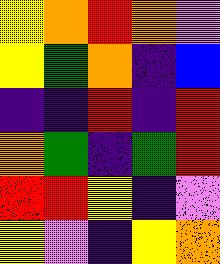[["yellow", "orange", "red", "orange", "violet"], ["yellow", "green", "orange", "indigo", "blue"], ["indigo", "indigo", "red", "indigo", "red"], ["orange", "green", "indigo", "green", "red"], ["red", "red", "yellow", "indigo", "violet"], ["yellow", "violet", "indigo", "yellow", "orange"]]